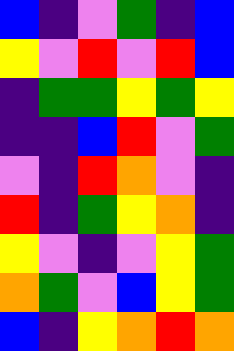[["blue", "indigo", "violet", "green", "indigo", "blue"], ["yellow", "violet", "red", "violet", "red", "blue"], ["indigo", "green", "green", "yellow", "green", "yellow"], ["indigo", "indigo", "blue", "red", "violet", "green"], ["violet", "indigo", "red", "orange", "violet", "indigo"], ["red", "indigo", "green", "yellow", "orange", "indigo"], ["yellow", "violet", "indigo", "violet", "yellow", "green"], ["orange", "green", "violet", "blue", "yellow", "green"], ["blue", "indigo", "yellow", "orange", "red", "orange"]]